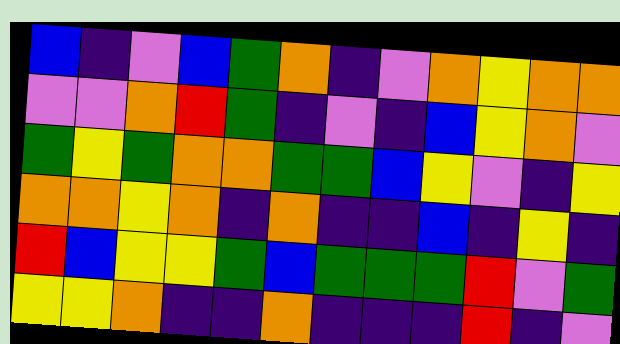[["blue", "indigo", "violet", "blue", "green", "orange", "indigo", "violet", "orange", "yellow", "orange", "orange"], ["violet", "violet", "orange", "red", "green", "indigo", "violet", "indigo", "blue", "yellow", "orange", "violet"], ["green", "yellow", "green", "orange", "orange", "green", "green", "blue", "yellow", "violet", "indigo", "yellow"], ["orange", "orange", "yellow", "orange", "indigo", "orange", "indigo", "indigo", "blue", "indigo", "yellow", "indigo"], ["red", "blue", "yellow", "yellow", "green", "blue", "green", "green", "green", "red", "violet", "green"], ["yellow", "yellow", "orange", "indigo", "indigo", "orange", "indigo", "indigo", "indigo", "red", "indigo", "violet"]]